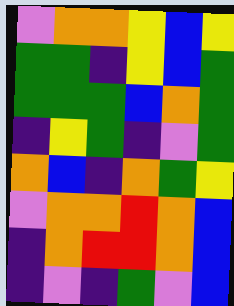[["violet", "orange", "orange", "yellow", "blue", "yellow"], ["green", "green", "indigo", "yellow", "blue", "green"], ["green", "green", "green", "blue", "orange", "green"], ["indigo", "yellow", "green", "indigo", "violet", "green"], ["orange", "blue", "indigo", "orange", "green", "yellow"], ["violet", "orange", "orange", "red", "orange", "blue"], ["indigo", "orange", "red", "red", "orange", "blue"], ["indigo", "violet", "indigo", "green", "violet", "blue"]]